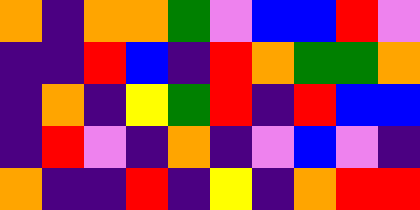[["orange", "indigo", "orange", "orange", "green", "violet", "blue", "blue", "red", "violet"], ["indigo", "indigo", "red", "blue", "indigo", "red", "orange", "green", "green", "orange"], ["indigo", "orange", "indigo", "yellow", "green", "red", "indigo", "red", "blue", "blue"], ["indigo", "red", "violet", "indigo", "orange", "indigo", "violet", "blue", "violet", "indigo"], ["orange", "indigo", "indigo", "red", "indigo", "yellow", "indigo", "orange", "red", "red"]]